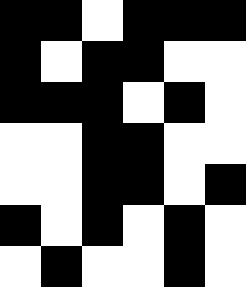[["black", "black", "white", "black", "black", "black"], ["black", "white", "black", "black", "white", "white"], ["black", "black", "black", "white", "black", "white"], ["white", "white", "black", "black", "white", "white"], ["white", "white", "black", "black", "white", "black"], ["black", "white", "black", "white", "black", "white"], ["white", "black", "white", "white", "black", "white"]]